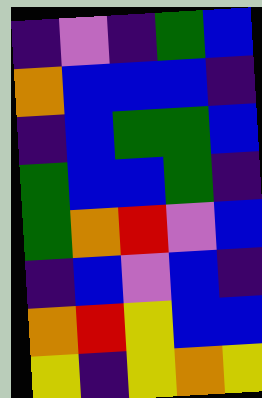[["indigo", "violet", "indigo", "green", "blue"], ["orange", "blue", "blue", "blue", "indigo"], ["indigo", "blue", "green", "green", "blue"], ["green", "blue", "blue", "green", "indigo"], ["green", "orange", "red", "violet", "blue"], ["indigo", "blue", "violet", "blue", "indigo"], ["orange", "red", "yellow", "blue", "blue"], ["yellow", "indigo", "yellow", "orange", "yellow"]]